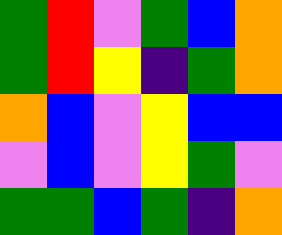[["green", "red", "violet", "green", "blue", "orange"], ["green", "red", "yellow", "indigo", "green", "orange"], ["orange", "blue", "violet", "yellow", "blue", "blue"], ["violet", "blue", "violet", "yellow", "green", "violet"], ["green", "green", "blue", "green", "indigo", "orange"]]